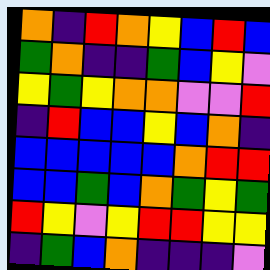[["orange", "indigo", "red", "orange", "yellow", "blue", "red", "blue"], ["green", "orange", "indigo", "indigo", "green", "blue", "yellow", "violet"], ["yellow", "green", "yellow", "orange", "orange", "violet", "violet", "red"], ["indigo", "red", "blue", "blue", "yellow", "blue", "orange", "indigo"], ["blue", "blue", "blue", "blue", "blue", "orange", "red", "red"], ["blue", "blue", "green", "blue", "orange", "green", "yellow", "green"], ["red", "yellow", "violet", "yellow", "red", "red", "yellow", "yellow"], ["indigo", "green", "blue", "orange", "indigo", "indigo", "indigo", "violet"]]